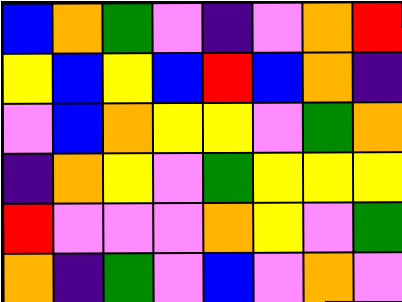[["blue", "orange", "green", "violet", "indigo", "violet", "orange", "red"], ["yellow", "blue", "yellow", "blue", "red", "blue", "orange", "indigo"], ["violet", "blue", "orange", "yellow", "yellow", "violet", "green", "orange"], ["indigo", "orange", "yellow", "violet", "green", "yellow", "yellow", "yellow"], ["red", "violet", "violet", "violet", "orange", "yellow", "violet", "green"], ["orange", "indigo", "green", "violet", "blue", "violet", "orange", "violet"]]